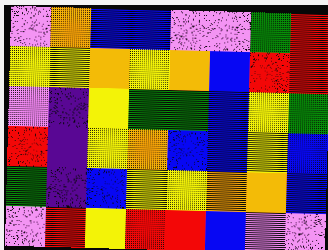[["violet", "orange", "blue", "blue", "violet", "violet", "green", "red"], ["yellow", "yellow", "orange", "yellow", "orange", "blue", "red", "red"], ["violet", "indigo", "yellow", "green", "green", "blue", "yellow", "green"], ["red", "indigo", "yellow", "orange", "blue", "blue", "yellow", "blue"], ["green", "indigo", "blue", "yellow", "yellow", "orange", "orange", "blue"], ["violet", "red", "yellow", "red", "red", "blue", "violet", "violet"]]